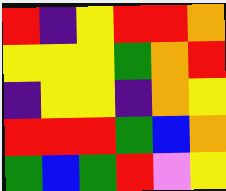[["red", "indigo", "yellow", "red", "red", "orange"], ["yellow", "yellow", "yellow", "green", "orange", "red"], ["indigo", "yellow", "yellow", "indigo", "orange", "yellow"], ["red", "red", "red", "green", "blue", "orange"], ["green", "blue", "green", "red", "violet", "yellow"]]